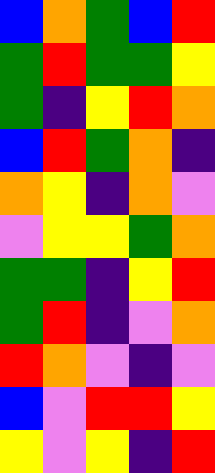[["blue", "orange", "green", "blue", "red"], ["green", "red", "green", "green", "yellow"], ["green", "indigo", "yellow", "red", "orange"], ["blue", "red", "green", "orange", "indigo"], ["orange", "yellow", "indigo", "orange", "violet"], ["violet", "yellow", "yellow", "green", "orange"], ["green", "green", "indigo", "yellow", "red"], ["green", "red", "indigo", "violet", "orange"], ["red", "orange", "violet", "indigo", "violet"], ["blue", "violet", "red", "red", "yellow"], ["yellow", "violet", "yellow", "indigo", "red"]]